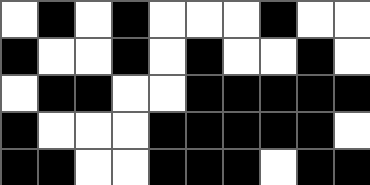[["white", "black", "white", "black", "white", "white", "white", "black", "white", "white"], ["black", "white", "white", "black", "white", "black", "white", "white", "black", "white"], ["white", "black", "black", "white", "white", "black", "black", "black", "black", "black"], ["black", "white", "white", "white", "black", "black", "black", "black", "black", "white"], ["black", "black", "white", "white", "black", "black", "black", "white", "black", "black"]]